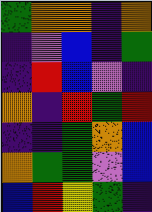[["green", "orange", "orange", "indigo", "orange"], ["indigo", "violet", "blue", "indigo", "green"], ["indigo", "red", "blue", "violet", "indigo"], ["orange", "indigo", "red", "green", "red"], ["indigo", "indigo", "green", "orange", "blue"], ["orange", "green", "green", "violet", "blue"], ["blue", "red", "yellow", "green", "indigo"]]